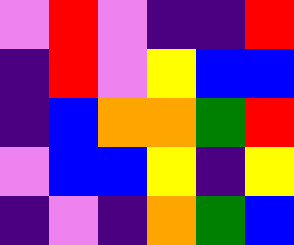[["violet", "red", "violet", "indigo", "indigo", "red"], ["indigo", "red", "violet", "yellow", "blue", "blue"], ["indigo", "blue", "orange", "orange", "green", "red"], ["violet", "blue", "blue", "yellow", "indigo", "yellow"], ["indigo", "violet", "indigo", "orange", "green", "blue"]]